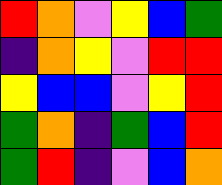[["red", "orange", "violet", "yellow", "blue", "green"], ["indigo", "orange", "yellow", "violet", "red", "red"], ["yellow", "blue", "blue", "violet", "yellow", "red"], ["green", "orange", "indigo", "green", "blue", "red"], ["green", "red", "indigo", "violet", "blue", "orange"]]